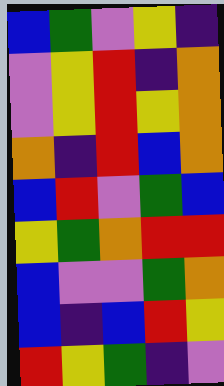[["blue", "green", "violet", "yellow", "indigo"], ["violet", "yellow", "red", "indigo", "orange"], ["violet", "yellow", "red", "yellow", "orange"], ["orange", "indigo", "red", "blue", "orange"], ["blue", "red", "violet", "green", "blue"], ["yellow", "green", "orange", "red", "red"], ["blue", "violet", "violet", "green", "orange"], ["blue", "indigo", "blue", "red", "yellow"], ["red", "yellow", "green", "indigo", "violet"]]